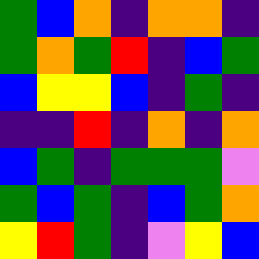[["green", "blue", "orange", "indigo", "orange", "orange", "indigo"], ["green", "orange", "green", "red", "indigo", "blue", "green"], ["blue", "yellow", "yellow", "blue", "indigo", "green", "indigo"], ["indigo", "indigo", "red", "indigo", "orange", "indigo", "orange"], ["blue", "green", "indigo", "green", "green", "green", "violet"], ["green", "blue", "green", "indigo", "blue", "green", "orange"], ["yellow", "red", "green", "indigo", "violet", "yellow", "blue"]]